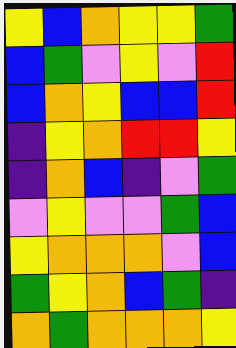[["yellow", "blue", "orange", "yellow", "yellow", "green"], ["blue", "green", "violet", "yellow", "violet", "red"], ["blue", "orange", "yellow", "blue", "blue", "red"], ["indigo", "yellow", "orange", "red", "red", "yellow"], ["indigo", "orange", "blue", "indigo", "violet", "green"], ["violet", "yellow", "violet", "violet", "green", "blue"], ["yellow", "orange", "orange", "orange", "violet", "blue"], ["green", "yellow", "orange", "blue", "green", "indigo"], ["orange", "green", "orange", "orange", "orange", "yellow"]]